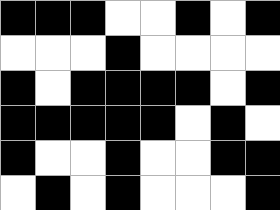[["black", "black", "black", "white", "white", "black", "white", "black"], ["white", "white", "white", "black", "white", "white", "white", "white"], ["black", "white", "black", "black", "black", "black", "white", "black"], ["black", "black", "black", "black", "black", "white", "black", "white"], ["black", "white", "white", "black", "white", "white", "black", "black"], ["white", "black", "white", "black", "white", "white", "white", "black"]]